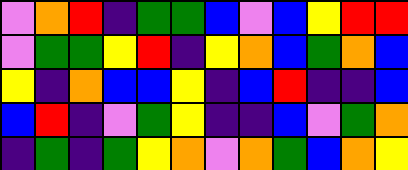[["violet", "orange", "red", "indigo", "green", "green", "blue", "violet", "blue", "yellow", "red", "red"], ["violet", "green", "green", "yellow", "red", "indigo", "yellow", "orange", "blue", "green", "orange", "blue"], ["yellow", "indigo", "orange", "blue", "blue", "yellow", "indigo", "blue", "red", "indigo", "indigo", "blue"], ["blue", "red", "indigo", "violet", "green", "yellow", "indigo", "indigo", "blue", "violet", "green", "orange"], ["indigo", "green", "indigo", "green", "yellow", "orange", "violet", "orange", "green", "blue", "orange", "yellow"]]